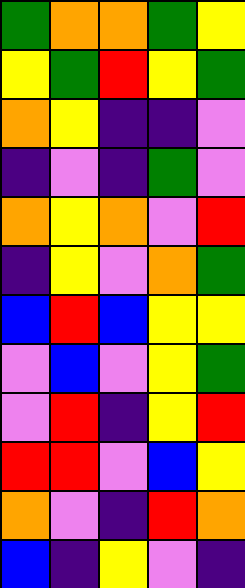[["green", "orange", "orange", "green", "yellow"], ["yellow", "green", "red", "yellow", "green"], ["orange", "yellow", "indigo", "indigo", "violet"], ["indigo", "violet", "indigo", "green", "violet"], ["orange", "yellow", "orange", "violet", "red"], ["indigo", "yellow", "violet", "orange", "green"], ["blue", "red", "blue", "yellow", "yellow"], ["violet", "blue", "violet", "yellow", "green"], ["violet", "red", "indigo", "yellow", "red"], ["red", "red", "violet", "blue", "yellow"], ["orange", "violet", "indigo", "red", "orange"], ["blue", "indigo", "yellow", "violet", "indigo"]]